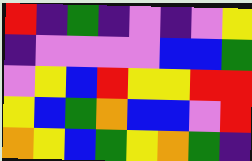[["red", "indigo", "green", "indigo", "violet", "indigo", "violet", "yellow"], ["indigo", "violet", "violet", "violet", "violet", "blue", "blue", "green"], ["violet", "yellow", "blue", "red", "yellow", "yellow", "red", "red"], ["yellow", "blue", "green", "orange", "blue", "blue", "violet", "red"], ["orange", "yellow", "blue", "green", "yellow", "orange", "green", "indigo"]]